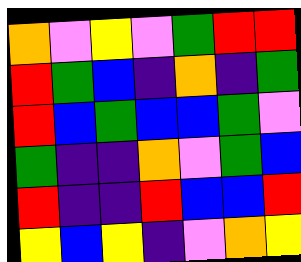[["orange", "violet", "yellow", "violet", "green", "red", "red"], ["red", "green", "blue", "indigo", "orange", "indigo", "green"], ["red", "blue", "green", "blue", "blue", "green", "violet"], ["green", "indigo", "indigo", "orange", "violet", "green", "blue"], ["red", "indigo", "indigo", "red", "blue", "blue", "red"], ["yellow", "blue", "yellow", "indigo", "violet", "orange", "yellow"]]